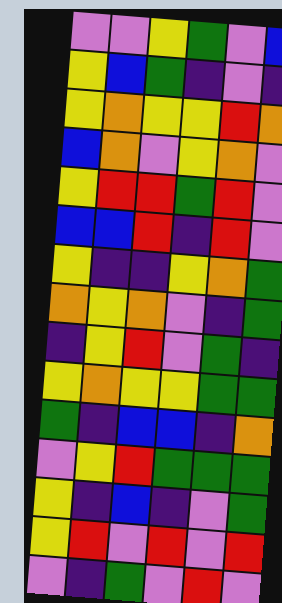[["violet", "violet", "yellow", "green", "violet", "blue"], ["yellow", "blue", "green", "indigo", "violet", "indigo"], ["yellow", "orange", "yellow", "yellow", "red", "orange"], ["blue", "orange", "violet", "yellow", "orange", "violet"], ["yellow", "red", "red", "green", "red", "violet"], ["blue", "blue", "red", "indigo", "red", "violet"], ["yellow", "indigo", "indigo", "yellow", "orange", "green"], ["orange", "yellow", "orange", "violet", "indigo", "green"], ["indigo", "yellow", "red", "violet", "green", "indigo"], ["yellow", "orange", "yellow", "yellow", "green", "green"], ["green", "indigo", "blue", "blue", "indigo", "orange"], ["violet", "yellow", "red", "green", "green", "green"], ["yellow", "indigo", "blue", "indigo", "violet", "green"], ["yellow", "red", "violet", "red", "violet", "red"], ["violet", "indigo", "green", "violet", "red", "violet"]]